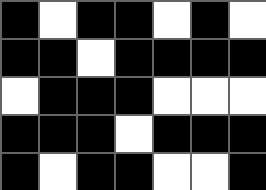[["black", "white", "black", "black", "white", "black", "white"], ["black", "black", "white", "black", "black", "black", "black"], ["white", "black", "black", "black", "white", "white", "white"], ["black", "black", "black", "white", "black", "black", "black"], ["black", "white", "black", "black", "white", "white", "black"]]